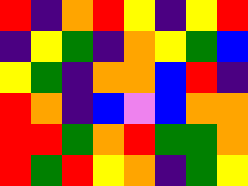[["red", "indigo", "orange", "red", "yellow", "indigo", "yellow", "red"], ["indigo", "yellow", "green", "indigo", "orange", "yellow", "green", "blue"], ["yellow", "green", "indigo", "orange", "orange", "blue", "red", "indigo"], ["red", "orange", "indigo", "blue", "violet", "blue", "orange", "orange"], ["red", "red", "green", "orange", "red", "green", "green", "orange"], ["red", "green", "red", "yellow", "orange", "indigo", "green", "yellow"]]